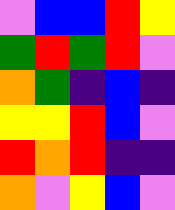[["violet", "blue", "blue", "red", "yellow"], ["green", "red", "green", "red", "violet"], ["orange", "green", "indigo", "blue", "indigo"], ["yellow", "yellow", "red", "blue", "violet"], ["red", "orange", "red", "indigo", "indigo"], ["orange", "violet", "yellow", "blue", "violet"]]